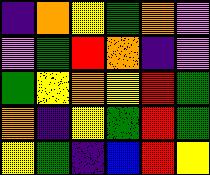[["indigo", "orange", "yellow", "green", "orange", "violet"], ["violet", "green", "red", "orange", "indigo", "violet"], ["green", "yellow", "orange", "yellow", "red", "green"], ["orange", "indigo", "yellow", "green", "red", "green"], ["yellow", "green", "indigo", "blue", "red", "yellow"]]